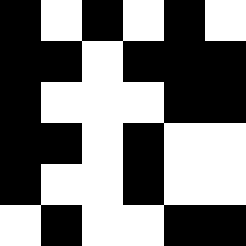[["black", "white", "black", "white", "black", "white"], ["black", "black", "white", "black", "black", "black"], ["black", "white", "white", "white", "black", "black"], ["black", "black", "white", "black", "white", "white"], ["black", "white", "white", "black", "white", "white"], ["white", "black", "white", "white", "black", "black"]]